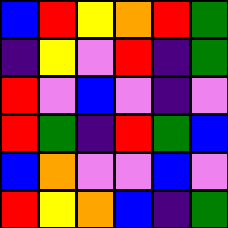[["blue", "red", "yellow", "orange", "red", "green"], ["indigo", "yellow", "violet", "red", "indigo", "green"], ["red", "violet", "blue", "violet", "indigo", "violet"], ["red", "green", "indigo", "red", "green", "blue"], ["blue", "orange", "violet", "violet", "blue", "violet"], ["red", "yellow", "orange", "blue", "indigo", "green"]]